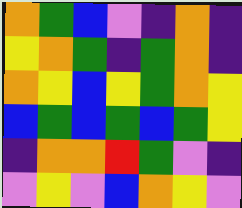[["orange", "green", "blue", "violet", "indigo", "orange", "indigo"], ["yellow", "orange", "green", "indigo", "green", "orange", "indigo"], ["orange", "yellow", "blue", "yellow", "green", "orange", "yellow"], ["blue", "green", "blue", "green", "blue", "green", "yellow"], ["indigo", "orange", "orange", "red", "green", "violet", "indigo"], ["violet", "yellow", "violet", "blue", "orange", "yellow", "violet"]]